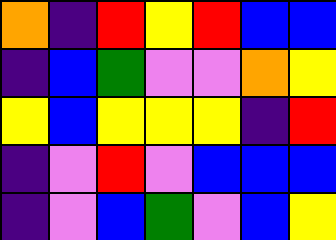[["orange", "indigo", "red", "yellow", "red", "blue", "blue"], ["indigo", "blue", "green", "violet", "violet", "orange", "yellow"], ["yellow", "blue", "yellow", "yellow", "yellow", "indigo", "red"], ["indigo", "violet", "red", "violet", "blue", "blue", "blue"], ["indigo", "violet", "blue", "green", "violet", "blue", "yellow"]]